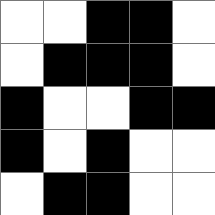[["white", "white", "black", "black", "white"], ["white", "black", "black", "black", "white"], ["black", "white", "white", "black", "black"], ["black", "white", "black", "white", "white"], ["white", "black", "black", "white", "white"]]